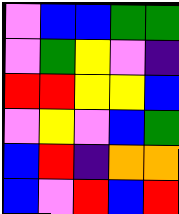[["violet", "blue", "blue", "green", "green"], ["violet", "green", "yellow", "violet", "indigo"], ["red", "red", "yellow", "yellow", "blue"], ["violet", "yellow", "violet", "blue", "green"], ["blue", "red", "indigo", "orange", "orange"], ["blue", "violet", "red", "blue", "red"]]